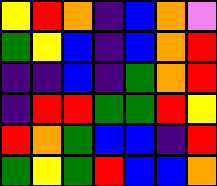[["yellow", "red", "orange", "indigo", "blue", "orange", "violet"], ["green", "yellow", "blue", "indigo", "blue", "orange", "red"], ["indigo", "indigo", "blue", "indigo", "green", "orange", "red"], ["indigo", "red", "red", "green", "green", "red", "yellow"], ["red", "orange", "green", "blue", "blue", "indigo", "red"], ["green", "yellow", "green", "red", "blue", "blue", "orange"]]